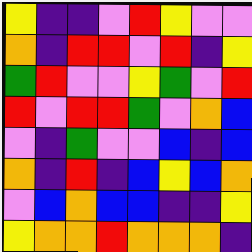[["yellow", "indigo", "indigo", "violet", "red", "yellow", "violet", "violet"], ["orange", "indigo", "red", "red", "violet", "red", "indigo", "yellow"], ["green", "red", "violet", "violet", "yellow", "green", "violet", "red"], ["red", "violet", "red", "red", "green", "violet", "orange", "blue"], ["violet", "indigo", "green", "violet", "violet", "blue", "indigo", "blue"], ["orange", "indigo", "red", "indigo", "blue", "yellow", "blue", "orange"], ["violet", "blue", "orange", "blue", "blue", "indigo", "indigo", "yellow"], ["yellow", "orange", "orange", "red", "orange", "orange", "orange", "indigo"]]